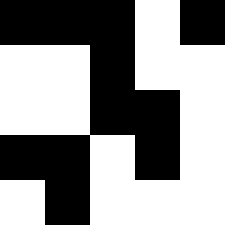[["black", "black", "black", "white", "black"], ["white", "white", "black", "white", "white"], ["white", "white", "black", "black", "white"], ["black", "black", "white", "black", "white"], ["white", "black", "white", "white", "white"]]